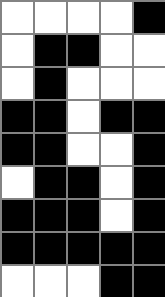[["white", "white", "white", "white", "black"], ["white", "black", "black", "white", "white"], ["white", "black", "white", "white", "white"], ["black", "black", "white", "black", "black"], ["black", "black", "white", "white", "black"], ["white", "black", "black", "white", "black"], ["black", "black", "black", "white", "black"], ["black", "black", "black", "black", "black"], ["white", "white", "white", "black", "black"]]